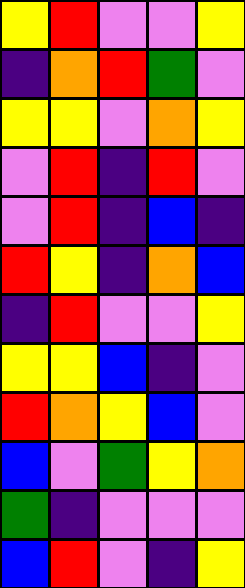[["yellow", "red", "violet", "violet", "yellow"], ["indigo", "orange", "red", "green", "violet"], ["yellow", "yellow", "violet", "orange", "yellow"], ["violet", "red", "indigo", "red", "violet"], ["violet", "red", "indigo", "blue", "indigo"], ["red", "yellow", "indigo", "orange", "blue"], ["indigo", "red", "violet", "violet", "yellow"], ["yellow", "yellow", "blue", "indigo", "violet"], ["red", "orange", "yellow", "blue", "violet"], ["blue", "violet", "green", "yellow", "orange"], ["green", "indigo", "violet", "violet", "violet"], ["blue", "red", "violet", "indigo", "yellow"]]